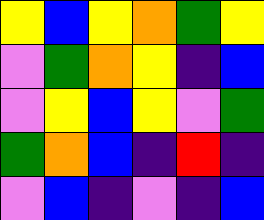[["yellow", "blue", "yellow", "orange", "green", "yellow"], ["violet", "green", "orange", "yellow", "indigo", "blue"], ["violet", "yellow", "blue", "yellow", "violet", "green"], ["green", "orange", "blue", "indigo", "red", "indigo"], ["violet", "blue", "indigo", "violet", "indigo", "blue"]]